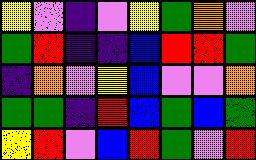[["yellow", "violet", "indigo", "violet", "yellow", "green", "orange", "violet"], ["green", "red", "indigo", "indigo", "blue", "red", "red", "green"], ["indigo", "orange", "violet", "yellow", "blue", "violet", "violet", "orange"], ["green", "green", "indigo", "red", "blue", "green", "blue", "green"], ["yellow", "red", "violet", "blue", "red", "green", "violet", "red"]]